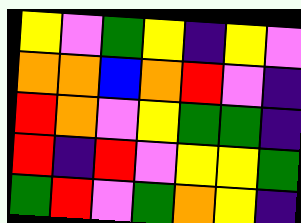[["yellow", "violet", "green", "yellow", "indigo", "yellow", "violet"], ["orange", "orange", "blue", "orange", "red", "violet", "indigo"], ["red", "orange", "violet", "yellow", "green", "green", "indigo"], ["red", "indigo", "red", "violet", "yellow", "yellow", "green"], ["green", "red", "violet", "green", "orange", "yellow", "indigo"]]